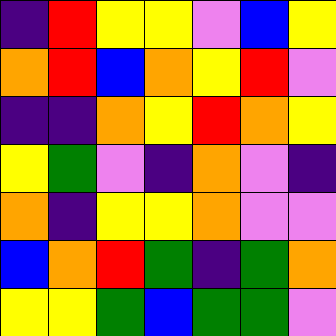[["indigo", "red", "yellow", "yellow", "violet", "blue", "yellow"], ["orange", "red", "blue", "orange", "yellow", "red", "violet"], ["indigo", "indigo", "orange", "yellow", "red", "orange", "yellow"], ["yellow", "green", "violet", "indigo", "orange", "violet", "indigo"], ["orange", "indigo", "yellow", "yellow", "orange", "violet", "violet"], ["blue", "orange", "red", "green", "indigo", "green", "orange"], ["yellow", "yellow", "green", "blue", "green", "green", "violet"]]